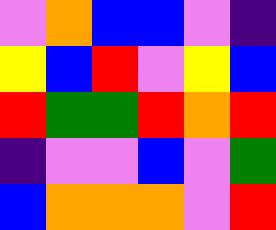[["violet", "orange", "blue", "blue", "violet", "indigo"], ["yellow", "blue", "red", "violet", "yellow", "blue"], ["red", "green", "green", "red", "orange", "red"], ["indigo", "violet", "violet", "blue", "violet", "green"], ["blue", "orange", "orange", "orange", "violet", "red"]]